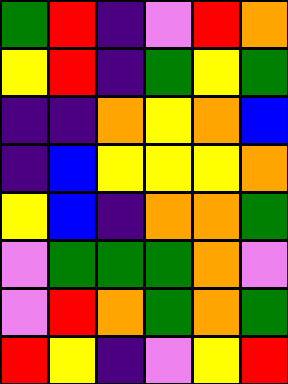[["green", "red", "indigo", "violet", "red", "orange"], ["yellow", "red", "indigo", "green", "yellow", "green"], ["indigo", "indigo", "orange", "yellow", "orange", "blue"], ["indigo", "blue", "yellow", "yellow", "yellow", "orange"], ["yellow", "blue", "indigo", "orange", "orange", "green"], ["violet", "green", "green", "green", "orange", "violet"], ["violet", "red", "orange", "green", "orange", "green"], ["red", "yellow", "indigo", "violet", "yellow", "red"]]